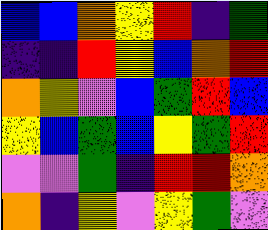[["blue", "blue", "orange", "yellow", "red", "indigo", "green"], ["indigo", "indigo", "red", "yellow", "blue", "orange", "red"], ["orange", "yellow", "violet", "blue", "green", "red", "blue"], ["yellow", "blue", "green", "blue", "yellow", "green", "red"], ["violet", "violet", "green", "indigo", "red", "red", "orange"], ["orange", "indigo", "yellow", "violet", "yellow", "green", "violet"]]